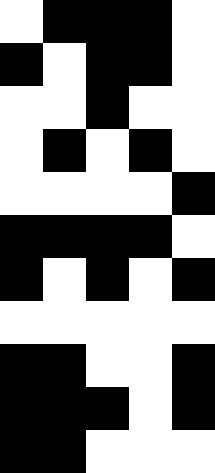[["white", "black", "black", "black", "white"], ["black", "white", "black", "black", "white"], ["white", "white", "black", "white", "white"], ["white", "black", "white", "black", "white"], ["white", "white", "white", "white", "black"], ["black", "black", "black", "black", "white"], ["black", "white", "black", "white", "black"], ["white", "white", "white", "white", "white"], ["black", "black", "white", "white", "black"], ["black", "black", "black", "white", "black"], ["black", "black", "white", "white", "white"]]